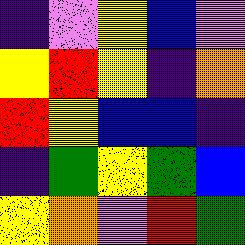[["indigo", "violet", "yellow", "blue", "violet"], ["yellow", "red", "yellow", "indigo", "orange"], ["red", "yellow", "blue", "blue", "indigo"], ["indigo", "green", "yellow", "green", "blue"], ["yellow", "orange", "violet", "red", "green"]]